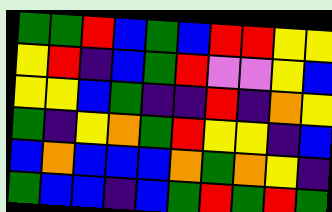[["green", "green", "red", "blue", "green", "blue", "red", "red", "yellow", "yellow"], ["yellow", "red", "indigo", "blue", "green", "red", "violet", "violet", "yellow", "blue"], ["yellow", "yellow", "blue", "green", "indigo", "indigo", "red", "indigo", "orange", "yellow"], ["green", "indigo", "yellow", "orange", "green", "red", "yellow", "yellow", "indigo", "blue"], ["blue", "orange", "blue", "blue", "blue", "orange", "green", "orange", "yellow", "indigo"], ["green", "blue", "blue", "indigo", "blue", "green", "red", "green", "red", "green"]]